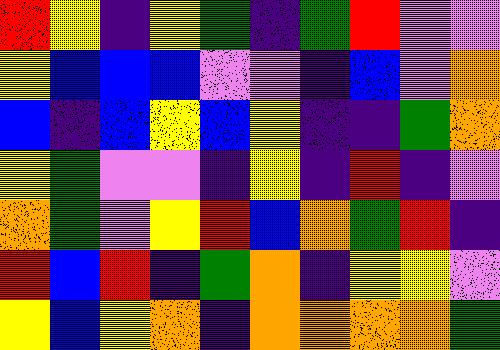[["red", "yellow", "indigo", "yellow", "green", "indigo", "green", "red", "violet", "violet"], ["yellow", "blue", "blue", "blue", "violet", "violet", "indigo", "blue", "violet", "orange"], ["blue", "indigo", "blue", "yellow", "blue", "yellow", "indigo", "indigo", "green", "orange"], ["yellow", "green", "violet", "violet", "indigo", "yellow", "indigo", "red", "indigo", "violet"], ["orange", "green", "violet", "yellow", "red", "blue", "orange", "green", "red", "indigo"], ["red", "blue", "red", "indigo", "green", "orange", "indigo", "yellow", "yellow", "violet"], ["yellow", "blue", "yellow", "orange", "indigo", "orange", "orange", "orange", "orange", "green"]]